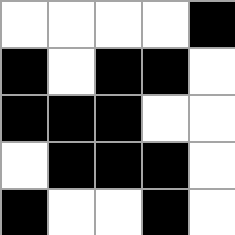[["white", "white", "white", "white", "black"], ["black", "white", "black", "black", "white"], ["black", "black", "black", "white", "white"], ["white", "black", "black", "black", "white"], ["black", "white", "white", "black", "white"]]